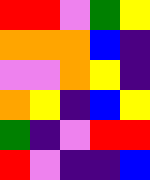[["red", "red", "violet", "green", "yellow"], ["orange", "orange", "orange", "blue", "indigo"], ["violet", "violet", "orange", "yellow", "indigo"], ["orange", "yellow", "indigo", "blue", "yellow"], ["green", "indigo", "violet", "red", "red"], ["red", "violet", "indigo", "indigo", "blue"]]